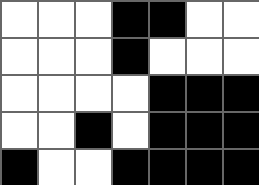[["white", "white", "white", "black", "black", "white", "white"], ["white", "white", "white", "black", "white", "white", "white"], ["white", "white", "white", "white", "black", "black", "black"], ["white", "white", "black", "white", "black", "black", "black"], ["black", "white", "white", "black", "black", "black", "black"]]